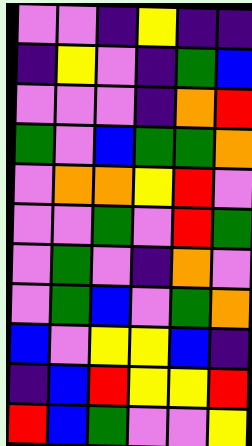[["violet", "violet", "indigo", "yellow", "indigo", "indigo"], ["indigo", "yellow", "violet", "indigo", "green", "blue"], ["violet", "violet", "violet", "indigo", "orange", "red"], ["green", "violet", "blue", "green", "green", "orange"], ["violet", "orange", "orange", "yellow", "red", "violet"], ["violet", "violet", "green", "violet", "red", "green"], ["violet", "green", "violet", "indigo", "orange", "violet"], ["violet", "green", "blue", "violet", "green", "orange"], ["blue", "violet", "yellow", "yellow", "blue", "indigo"], ["indigo", "blue", "red", "yellow", "yellow", "red"], ["red", "blue", "green", "violet", "violet", "yellow"]]